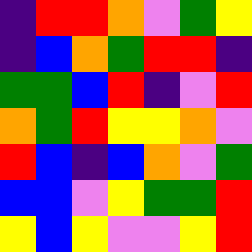[["indigo", "red", "red", "orange", "violet", "green", "yellow"], ["indigo", "blue", "orange", "green", "red", "red", "indigo"], ["green", "green", "blue", "red", "indigo", "violet", "red"], ["orange", "green", "red", "yellow", "yellow", "orange", "violet"], ["red", "blue", "indigo", "blue", "orange", "violet", "green"], ["blue", "blue", "violet", "yellow", "green", "green", "red"], ["yellow", "blue", "yellow", "violet", "violet", "yellow", "red"]]